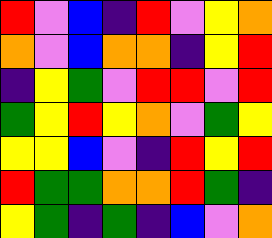[["red", "violet", "blue", "indigo", "red", "violet", "yellow", "orange"], ["orange", "violet", "blue", "orange", "orange", "indigo", "yellow", "red"], ["indigo", "yellow", "green", "violet", "red", "red", "violet", "red"], ["green", "yellow", "red", "yellow", "orange", "violet", "green", "yellow"], ["yellow", "yellow", "blue", "violet", "indigo", "red", "yellow", "red"], ["red", "green", "green", "orange", "orange", "red", "green", "indigo"], ["yellow", "green", "indigo", "green", "indigo", "blue", "violet", "orange"]]